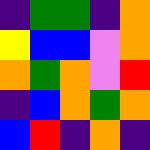[["indigo", "green", "green", "indigo", "orange"], ["yellow", "blue", "blue", "violet", "orange"], ["orange", "green", "orange", "violet", "red"], ["indigo", "blue", "orange", "green", "orange"], ["blue", "red", "indigo", "orange", "indigo"]]